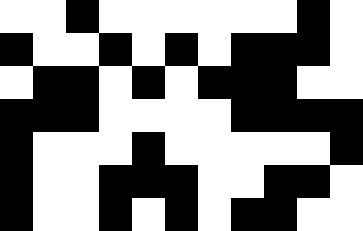[["white", "white", "black", "white", "white", "white", "white", "white", "white", "black", "white"], ["black", "white", "white", "black", "white", "black", "white", "black", "black", "black", "white"], ["white", "black", "black", "white", "black", "white", "black", "black", "black", "white", "white"], ["black", "black", "black", "white", "white", "white", "white", "black", "black", "black", "black"], ["black", "white", "white", "white", "black", "white", "white", "white", "white", "white", "black"], ["black", "white", "white", "black", "black", "black", "white", "white", "black", "black", "white"], ["black", "white", "white", "black", "white", "black", "white", "black", "black", "white", "white"]]